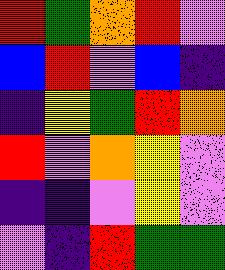[["red", "green", "orange", "red", "violet"], ["blue", "red", "violet", "blue", "indigo"], ["indigo", "yellow", "green", "red", "orange"], ["red", "violet", "orange", "yellow", "violet"], ["indigo", "indigo", "violet", "yellow", "violet"], ["violet", "indigo", "red", "green", "green"]]